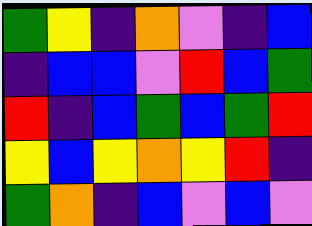[["green", "yellow", "indigo", "orange", "violet", "indigo", "blue"], ["indigo", "blue", "blue", "violet", "red", "blue", "green"], ["red", "indigo", "blue", "green", "blue", "green", "red"], ["yellow", "blue", "yellow", "orange", "yellow", "red", "indigo"], ["green", "orange", "indigo", "blue", "violet", "blue", "violet"]]